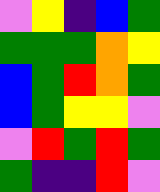[["violet", "yellow", "indigo", "blue", "green"], ["green", "green", "green", "orange", "yellow"], ["blue", "green", "red", "orange", "green"], ["blue", "green", "yellow", "yellow", "violet"], ["violet", "red", "green", "red", "green"], ["green", "indigo", "indigo", "red", "violet"]]